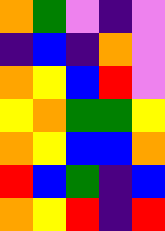[["orange", "green", "violet", "indigo", "violet"], ["indigo", "blue", "indigo", "orange", "violet"], ["orange", "yellow", "blue", "red", "violet"], ["yellow", "orange", "green", "green", "yellow"], ["orange", "yellow", "blue", "blue", "orange"], ["red", "blue", "green", "indigo", "blue"], ["orange", "yellow", "red", "indigo", "red"]]